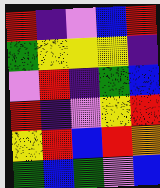[["red", "indigo", "violet", "blue", "red"], ["green", "yellow", "yellow", "yellow", "indigo"], ["violet", "red", "indigo", "green", "blue"], ["red", "indigo", "violet", "yellow", "red"], ["yellow", "red", "blue", "red", "orange"], ["green", "blue", "green", "violet", "blue"]]